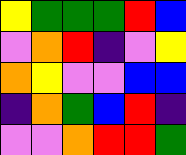[["yellow", "green", "green", "green", "red", "blue"], ["violet", "orange", "red", "indigo", "violet", "yellow"], ["orange", "yellow", "violet", "violet", "blue", "blue"], ["indigo", "orange", "green", "blue", "red", "indigo"], ["violet", "violet", "orange", "red", "red", "green"]]